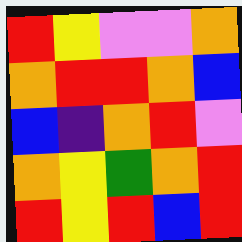[["red", "yellow", "violet", "violet", "orange"], ["orange", "red", "red", "orange", "blue"], ["blue", "indigo", "orange", "red", "violet"], ["orange", "yellow", "green", "orange", "red"], ["red", "yellow", "red", "blue", "red"]]